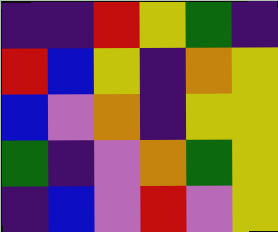[["indigo", "indigo", "red", "yellow", "green", "indigo"], ["red", "blue", "yellow", "indigo", "orange", "yellow"], ["blue", "violet", "orange", "indigo", "yellow", "yellow"], ["green", "indigo", "violet", "orange", "green", "yellow"], ["indigo", "blue", "violet", "red", "violet", "yellow"]]